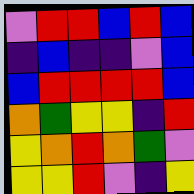[["violet", "red", "red", "blue", "red", "blue"], ["indigo", "blue", "indigo", "indigo", "violet", "blue"], ["blue", "red", "red", "red", "red", "blue"], ["orange", "green", "yellow", "yellow", "indigo", "red"], ["yellow", "orange", "red", "orange", "green", "violet"], ["yellow", "yellow", "red", "violet", "indigo", "yellow"]]